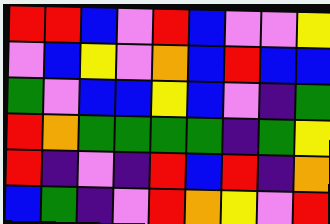[["red", "red", "blue", "violet", "red", "blue", "violet", "violet", "yellow"], ["violet", "blue", "yellow", "violet", "orange", "blue", "red", "blue", "blue"], ["green", "violet", "blue", "blue", "yellow", "blue", "violet", "indigo", "green"], ["red", "orange", "green", "green", "green", "green", "indigo", "green", "yellow"], ["red", "indigo", "violet", "indigo", "red", "blue", "red", "indigo", "orange"], ["blue", "green", "indigo", "violet", "red", "orange", "yellow", "violet", "red"]]